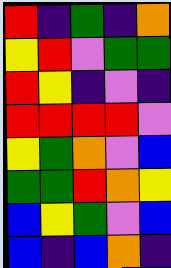[["red", "indigo", "green", "indigo", "orange"], ["yellow", "red", "violet", "green", "green"], ["red", "yellow", "indigo", "violet", "indigo"], ["red", "red", "red", "red", "violet"], ["yellow", "green", "orange", "violet", "blue"], ["green", "green", "red", "orange", "yellow"], ["blue", "yellow", "green", "violet", "blue"], ["blue", "indigo", "blue", "orange", "indigo"]]